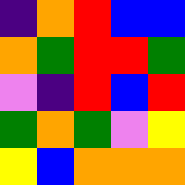[["indigo", "orange", "red", "blue", "blue"], ["orange", "green", "red", "red", "green"], ["violet", "indigo", "red", "blue", "red"], ["green", "orange", "green", "violet", "yellow"], ["yellow", "blue", "orange", "orange", "orange"]]